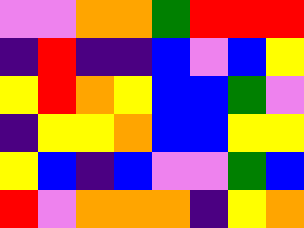[["violet", "violet", "orange", "orange", "green", "red", "red", "red"], ["indigo", "red", "indigo", "indigo", "blue", "violet", "blue", "yellow"], ["yellow", "red", "orange", "yellow", "blue", "blue", "green", "violet"], ["indigo", "yellow", "yellow", "orange", "blue", "blue", "yellow", "yellow"], ["yellow", "blue", "indigo", "blue", "violet", "violet", "green", "blue"], ["red", "violet", "orange", "orange", "orange", "indigo", "yellow", "orange"]]